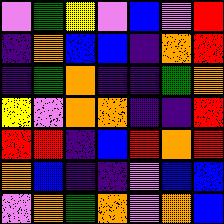[["violet", "green", "yellow", "violet", "blue", "violet", "red"], ["indigo", "orange", "blue", "blue", "indigo", "orange", "red"], ["indigo", "green", "orange", "indigo", "indigo", "green", "orange"], ["yellow", "violet", "orange", "orange", "indigo", "indigo", "red"], ["red", "red", "indigo", "blue", "red", "orange", "red"], ["orange", "blue", "indigo", "indigo", "violet", "blue", "blue"], ["violet", "orange", "green", "orange", "violet", "orange", "blue"]]